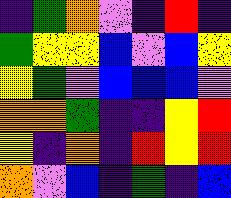[["indigo", "green", "orange", "violet", "indigo", "red", "indigo"], ["green", "yellow", "yellow", "blue", "violet", "blue", "yellow"], ["yellow", "green", "violet", "blue", "blue", "blue", "violet"], ["orange", "orange", "green", "indigo", "indigo", "yellow", "red"], ["yellow", "indigo", "orange", "indigo", "red", "yellow", "red"], ["orange", "violet", "blue", "indigo", "green", "indigo", "blue"]]